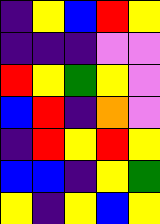[["indigo", "yellow", "blue", "red", "yellow"], ["indigo", "indigo", "indigo", "violet", "violet"], ["red", "yellow", "green", "yellow", "violet"], ["blue", "red", "indigo", "orange", "violet"], ["indigo", "red", "yellow", "red", "yellow"], ["blue", "blue", "indigo", "yellow", "green"], ["yellow", "indigo", "yellow", "blue", "yellow"]]